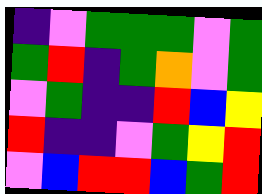[["indigo", "violet", "green", "green", "green", "violet", "green"], ["green", "red", "indigo", "green", "orange", "violet", "green"], ["violet", "green", "indigo", "indigo", "red", "blue", "yellow"], ["red", "indigo", "indigo", "violet", "green", "yellow", "red"], ["violet", "blue", "red", "red", "blue", "green", "red"]]